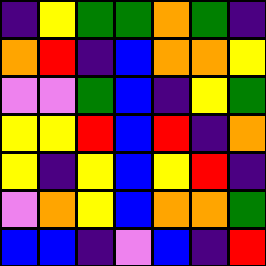[["indigo", "yellow", "green", "green", "orange", "green", "indigo"], ["orange", "red", "indigo", "blue", "orange", "orange", "yellow"], ["violet", "violet", "green", "blue", "indigo", "yellow", "green"], ["yellow", "yellow", "red", "blue", "red", "indigo", "orange"], ["yellow", "indigo", "yellow", "blue", "yellow", "red", "indigo"], ["violet", "orange", "yellow", "blue", "orange", "orange", "green"], ["blue", "blue", "indigo", "violet", "blue", "indigo", "red"]]